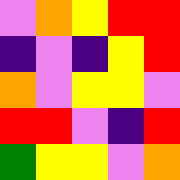[["violet", "orange", "yellow", "red", "red"], ["indigo", "violet", "indigo", "yellow", "red"], ["orange", "violet", "yellow", "yellow", "violet"], ["red", "red", "violet", "indigo", "red"], ["green", "yellow", "yellow", "violet", "orange"]]